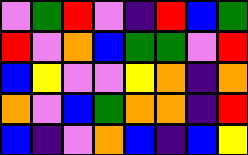[["violet", "green", "red", "violet", "indigo", "red", "blue", "green"], ["red", "violet", "orange", "blue", "green", "green", "violet", "red"], ["blue", "yellow", "violet", "violet", "yellow", "orange", "indigo", "orange"], ["orange", "violet", "blue", "green", "orange", "orange", "indigo", "red"], ["blue", "indigo", "violet", "orange", "blue", "indigo", "blue", "yellow"]]